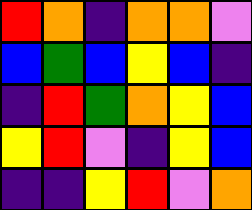[["red", "orange", "indigo", "orange", "orange", "violet"], ["blue", "green", "blue", "yellow", "blue", "indigo"], ["indigo", "red", "green", "orange", "yellow", "blue"], ["yellow", "red", "violet", "indigo", "yellow", "blue"], ["indigo", "indigo", "yellow", "red", "violet", "orange"]]